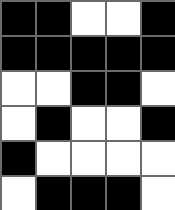[["black", "black", "white", "white", "black"], ["black", "black", "black", "black", "black"], ["white", "white", "black", "black", "white"], ["white", "black", "white", "white", "black"], ["black", "white", "white", "white", "white"], ["white", "black", "black", "black", "white"]]